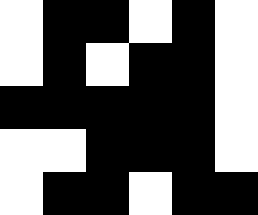[["white", "black", "black", "white", "black", "white"], ["white", "black", "white", "black", "black", "white"], ["black", "black", "black", "black", "black", "white"], ["white", "white", "black", "black", "black", "white"], ["white", "black", "black", "white", "black", "black"]]